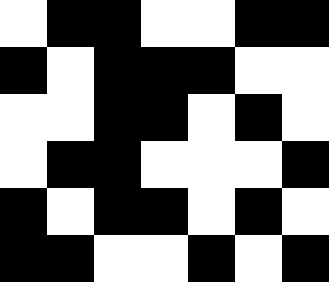[["white", "black", "black", "white", "white", "black", "black"], ["black", "white", "black", "black", "black", "white", "white"], ["white", "white", "black", "black", "white", "black", "white"], ["white", "black", "black", "white", "white", "white", "black"], ["black", "white", "black", "black", "white", "black", "white"], ["black", "black", "white", "white", "black", "white", "black"]]